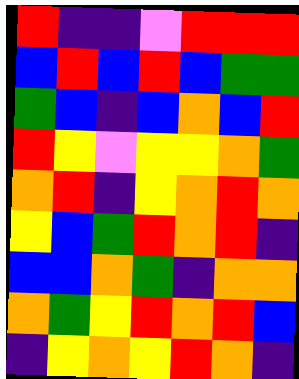[["red", "indigo", "indigo", "violet", "red", "red", "red"], ["blue", "red", "blue", "red", "blue", "green", "green"], ["green", "blue", "indigo", "blue", "orange", "blue", "red"], ["red", "yellow", "violet", "yellow", "yellow", "orange", "green"], ["orange", "red", "indigo", "yellow", "orange", "red", "orange"], ["yellow", "blue", "green", "red", "orange", "red", "indigo"], ["blue", "blue", "orange", "green", "indigo", "orange", "orange"], ["orange", "green", "yellow", "red", "orange", "red", "blue"], ["indigo", "yellow", "orange", "yellow", "red", "orange", "indigo"]]